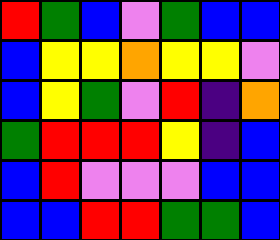[["red", "green", "blue", "violet", "green", "blue", "blue"], ["blue", "yellow", "yellow", "orange", "yellow", "yellow", "violet"], ["blue", "yellow", "green", "violet", "red", "indigo", "orange"], ["green", "red", "red", "red", "yellow", "indigo", "blue"], ["blue", "red", "violet", "violet", "violet", "blue", "blue"], ["blue", "blue", "red", "red", "green", "green", "blue"]]